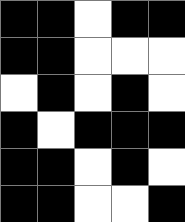[["black", "black", "white", "black", "black"], ["black", "black", "white", "white", "white"], ["white", "black", "white", "black", "white"], ["black", "white", "black", "black", "black"], ["black", "black", "white", "black", "white"], ["black", "black", "white", "white", "black"]]